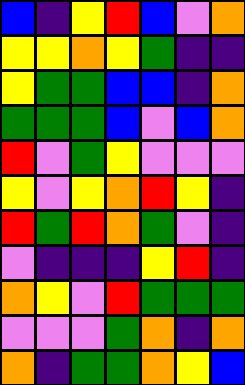[["blue", "indigo", "yellow", "red", "blue", "violet", "orange"], ["yellow", "yellow", "orange", "yellow", "green", "indigo", "indigo"], ["yellow", "green", "green", "blue", "blue", "indigo", "orange"], ["green", "green", "green", "blue", "violet", "blue", "orange"], ["red", "violet", "green", "yellow", "violet", "violet", "violet"], ["yellow", "violet", "yellow", "orange", "red", "yellow", "indigo"], ["red", "green", "red", "orange", "green", "violet", "indigo"], ["violet", "indigo", "indigo", "indigo", "yellow", "red", "indigo"], ["orange", "yellow", "violet", "red", "green", "green", "green"], ["violet", "violet", "violet", "green", "orange", "indigo", "orange"], ["orange", "indigo", "green", "green", "orange", "yellow", "blue"]]